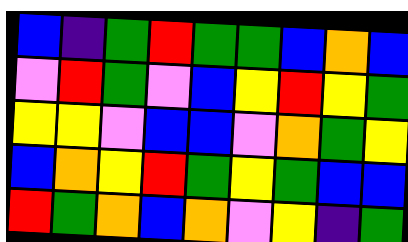[["blue", "indigo", "green", "red", "green", "green", "blue", "orange", "blue"], ["violet", "red", "green", "violet", "blue", "yellow", "red", "yellow", "green"], ["yellow", "yellow", "violet", "blue", "blue", "violet", "orange", "green", "yellow"], ["blue", "orange", "yellow", "red", "green", "yellow", "green", "blue", "blue"], ["red", "green", "orange", "blue", "orange", "violet", "yellow", "indigo", "green"]]